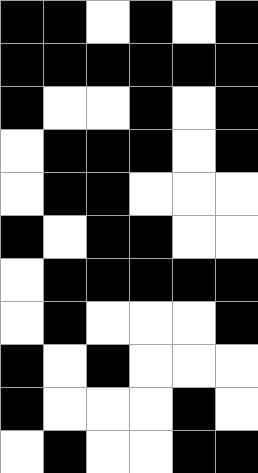[["black", "black", "white", "black", "white", "black"], ["black", "black", "black", "black", "black", "black"], ["black", "white", "white", "black", "white", "black"], ["white", "black", "black", "black", "white", "black"], ["white", "black", "black", "white", "white", "white"], ["black", "white", "black", "black", "white", "white"], ["white", "black", "black", "black", "black", "black"], ["white", "black", "white", "white", "white", "black"], ["black", "white", "black", "white", "white", "white"], ["black", "white", "white", "white", "black", "white"], ["white", "black", "white", "white", "black", "black"]]